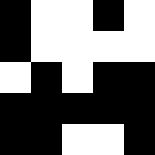[["black", "white", "white", "black", "white"], ["black", "white", "white", "white", "white"], ["white", "black", "white", "black", "black"], ["black", "black", "black", "black", "black"], ["black", "black", "white", "white", "black"]]